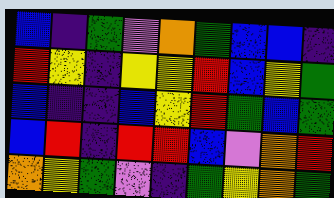[["blue", "indigo", "green", "violet", "orange", "green", "blue", "blue", "indigo"], ["red", "yellow", "indigo", "yellow", "yellow", "red", "blue", "yellow", "green"], ["blue", "indigo", "indigo", "blue", "yellow", "red", "green", "blue", "green"], ["blue", "red", "indigo", "red", "red", "blue", "violet", "orange", "red"], ["orange", "yellow", "green", "violet", "indigo", "green", "yellow", "orange", "green"]]